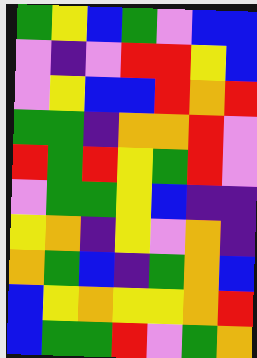[["green", "yellow", "blue", "green", "violet", "blue", "blue"], ["violet", "indigo", "violet", "red", "red", "yellow", "blue"], ["violet", "yellow", "blue", "blue", "red", "orange", "red"], ["green", "green", "indigo", "orange", "orange", "red", "violet"], ["red", "green", "red", "yellow", "green", "red", "violet"], ["violet", "green", "green", "yellow", "blue", "indigo", "indigo"], ["yellow", "orange", "indigo", "yellow", "violet", "orange", "indigo"], ["orange", "green", "blue", "indigo", "green", "orange", "blue"], ["blue", "yellow", "orange", "yellow", "yellow", "orange", "red"], ["blue", "green", "green", "red", "violet", "green", "orange"]]